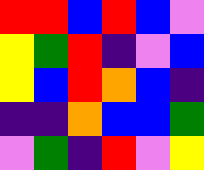[["red", "red", "blue", "red", "blue", "violet"], ["yellow", "green", "red", "indigo", "violet", "blue"], ["yellow", "blue", "red", "orange", "blue", "indigo"], ["indigo", "indigo", "orange", "blue", "blue", "green"], ["violet", "green", "indigo", "red", "violet", "yellow"]]